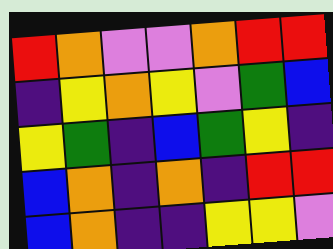[["red", "orange", "violet", "violet", "orange", "red", "red"], ["indigo", "yellow", "orange", "yellow", "violet", "green", "blue"], ["yellow", "green", "indigo", "blue", "green", "yellow", "indigo"], ["blue", "orange", "indigo", "orange", "indigo", "red", "red"], ["blue", "orange", "indigo", "indigo", "yellow", "yellow", "violet"]]